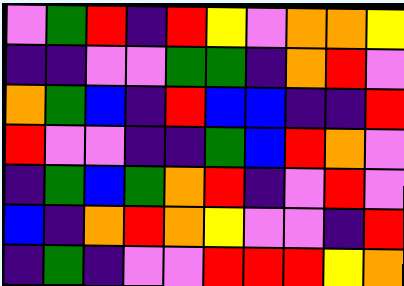[["violet", "green", "red", "indigo", "red", "yellow", "violet", "orange", "orange", "yellow"], ["indigo", "indigo", "violet", "violet", "green", "green", "indigo", "orange", "red", "violet"], ["orange", "green", "blue", "indigo", "red", "blue", "blue", "indigo", "indigo", "red"], ["red", "violet", "violet", "indigo", "indigo", "green", "blue", "red", "orange", "violet"], ["indigo", "green", "blue", "green", "orange", "red", "indigo", "violet", "red", "violet"], ["blue", "indigo", "orange", "red", "orange", "yellow", "violet", "violet", "indigo", "red"], ["indigo", "green", "indigo", "violet", "violet", "red", "red", "red", "yellow", "orange"]]